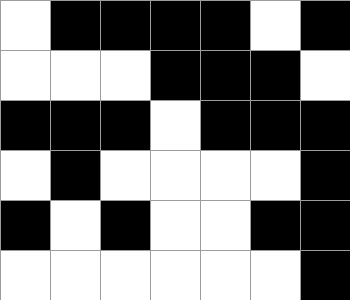[["white", "black", "black", "black", "black", "white", "black"], ["white", "white", "white", "black", "black", "black", "white"], ["black", "black", "black", "white", "black", "black", "black"], ["white", "black", "white", "white", "white", "white", "black"], ["black", "white", "black", "white", "white", "black", "black"], ["white", "white", "white", "white", "white", "white", "black"]]